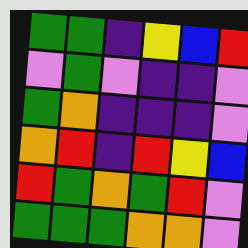[["green", "green", "indigo", "yellow", "blue", "red"], ["violet", "green", "violet", "indigo", "indigo", "violet"], ["green", "orange", "indigo", "indigo", "indigo", "violet"], ["orange", "red", "indigo", "red", "yellow", "blue"], ["red", "green", "orange", "green", "red", "violet"], ["green", "green", "green", "orange", "orange", "violet"]]